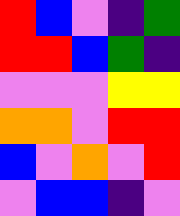[["red", "blue", "violet", "indigo", "green"], ["red", "red", "blue", "green", "indigo"], ["violet", "violet", "violet", "yellow", "yellow"], ["orange", "orange", "violet", "red", "red"], ["blue", "violet", "orange", "violet", "red"], ["violet", "blue", "blue", "indigo", "violet"]]